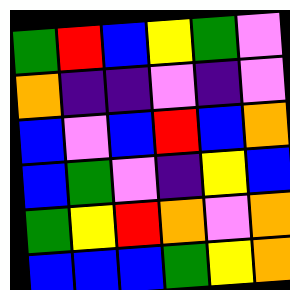[["green", "red", "blue", "yellow", "green", "violet"], ["orange", "indigo", "indigo", "violet", "indigo", "violet"], ["blue", "violet", "blue", "red", "blue", "orange"], ["blue", "green", "violet", "indigo", "yellow", "blue"], ["green", "yellow", "red", "orange", "violet", "orange"], ["blue", "blue", "blue", "green", "yellow", "orange"]]